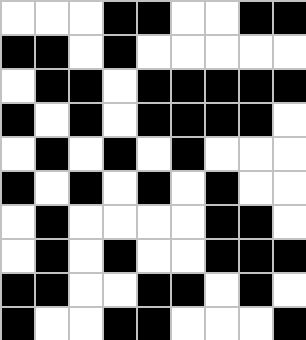[["white", "white", "white", "black", "black", "white", "white", "black", "black"], ["black", "black", "white", "black", "white", "white", "white", "white", "white"], ["white", "black", "black", "white", "black", "black", "black", "black", "black"], ["black", "white", "black", "white", "black", "black", "black", "black", "white"], ["white", "black", "white", "black", "white", "black", "white", "white", "white"], ["black", "white", "black", "white", "black", "white", "black", "white", "white"], ["white", "black", "white", "white", "white", "white", "black", "black", "white"], ["white", "black", "white", "black", "white", "white", "black", "black", "black"], ["black", "black", "white", "white", "black", "black", "white", "black", "white"], ["black", "white", "white", "black", "black", "white", "white", "white", "black"]]